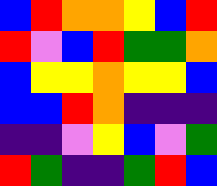[["blue", "red", "orange", "orange", "yellow", "blue", "red"], ["red", "violet", "blue", "red", "green", "green", "orange"], ["blue", "yellow", "yellow", "orange", "yellow", "yellow", "blue"], ["blue", "blue", "red", "orange", "indigo", "indigo", "indigo"], ["indigo", "indigo", "violet", "yellow", "blue", "violet", "green"], ["red", "green", "indigo", "indigo", "green", "red", "blue"]]